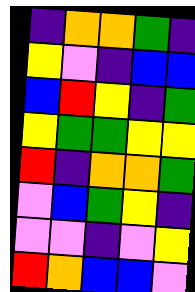[["indigo", "orange", "orange", "green", "indigo"], ["yellow", "violet", "indigo", "blue", "blue"], ["blue", "red", "yellow", "indigo", "green"], ["yellow", "green", "green", "yellow", "yellow"], ["red", "indigo", "orange", "orange", "green"], ["violet", "blue", "green", "yellow", "indigo"], ["violet", "violet", "indigo", "violet", "yellow"], ["red", "orange", "blue", "blue", "violet"]]